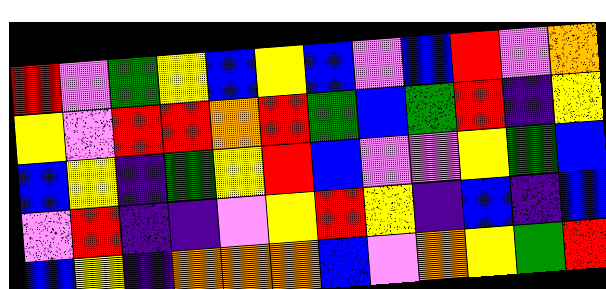[["red", "violet", "green", "yellow", "blue", "yellow", "blue", "violet", "blue", "red", "violet", "orange"], ["yellow", "violet", "red", "red", "orange", "red", "green", "blue", "green", "red", "indigo", "yellow"], ["blue", "yellow", "indigo", "green", "yellow", "red", "blue", "violet", "violet", "yellow", "green", "blue"], ["violet", "red", "indigo", "indigo", "violet", "yellow", "red", "yellow", "indigo", "blue", "indigo", "blue"], ["blue", "yellow", "indigo", "orange", "orange", "orange", "blue", "violet", "orange", "yellow", "green", "red"]]